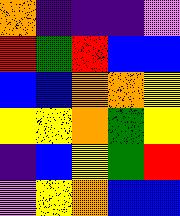[["orange", "indigo", "indigo", "indigo", "violet"], ["red", "green", "red", "blue", "blue"], ["blue", "blue", "orange", "orange", "yellow"], ["yellow", "yellow", "orange", "green", "yellow"], ["indigo", "blue", "yellow", "green", "red"], ["violet", "yellow", "orange", "blue", "blue"]]